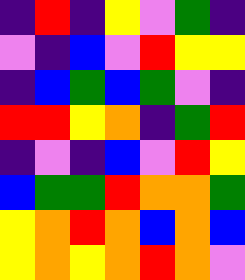[["indigo", "red", "indigo", "yellow", "violet", "green", "indigo"], ["violet", "indigo", "blue", "violet", "red", "yellow", "yellow"], ["indigo", "blue", "green", "blue", "green", "violet", "indigo"], ["red", "red", "yellow", "orange", "indigo", "green", "red"], ["indigo", "violet", "indigo", "blue", "violet", "red", "yellow"], ["blue", "green", "green", "red", "orange", "orange", "green"], ["yellow", "orange", "red", "orange", "blue", "orange", "blue"], ["yellow", "orange", "yellow", "orange", "red", "orange", "violet"]]